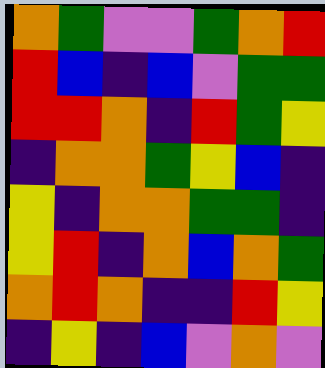[["orange", "green", "violet", "violet", "green", "orange", "red"], ["red", "blue", "indigo", "blue", "violet", "green", "green"], ["red", "red", "orange", "indigo", "red", "green", "yellow"], ["indigo", "orange", "orange", "green", "yellow", "blue", "indigo"], ["yellow", "indigo", "orange", "orange", "green", "green", "indigo"], ["yellow", "red", "indigo", "orange", "blue", "orange", "green"], ["orange", "red", "orange", "indigo", "indigo", "red", "yellow"], ["indigo", "yellow", "indigo", "blue", "violet", "orange", "violet"]]